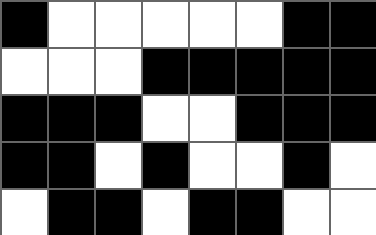[["black", "white", "white", "white", "white", "white", "black", "black"], ["white", "white", "white", "black", "black", "black", "black", "black"], ["black", "black", "black", "white", "white", "black", "black", "black"], ["black", "black", "white", "black", "white", "white", "black", "white"], ["white", "black", "black", "white", "black", "black", "white", "white"]]